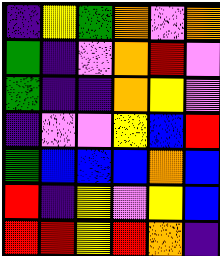[["indigo", "yellow", "green", "orange", "violet", "orange"], ["green", "indigo", "violet", "orange", "red", "violet"], ["green", "indigo", "indigo", "orange", "yellow", "violet"], ["indigo", "violet", "violet", "yellow", "blue", "red"], ["green", "blue", "blue", "blue", "orange", "blue"], ["red", "indigo", "yellow", "violet", "yellow", "blue"], ["red", "red", "yellow", "red", "orange", "indigo"]]